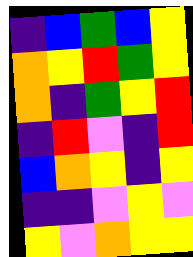[["indigo", "blue", "green", "blue", "yellow"], ["orange", "yellow", "red", "green", "yellow"], ["orange", "indigo", "green", "yellow", "red"], ["indigo", "red", "violet", "indigo", "red"], ["blue", "orange", "yellow", "indigo", "yellow"], ["indigo", "indigo", "violet", "yellow", "violet"], ["yellow", "violet", "orange", "yellow", "yellow"]]